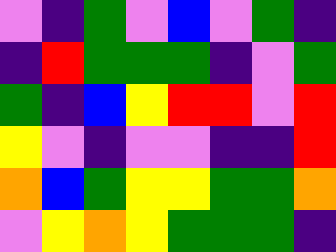[["violet", "indigo", "green", "violet", "blue", "violet", "green", "indigo"], ["indigo", "red", "green", "green", "green", "indigo", "violet", "green"], ["green", "indigo", "blue", "yellow", "red", "red", "violet", "red"], ["yellow", "violet", "indigo", "violet", "violet", "indigo", "indigo", "red"], ["orange", "blue", "green", "yellow", "yellow", "green", "green", "orange"], ["violet", "yellow", "orange", "yellow", "green", "green", "green", "indigo"]]